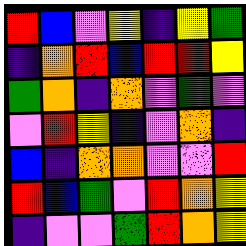[["red", "blue", "violet", "yellow", "indigo", "yellow", "green"], ["indigo", "orange", "red", "blue", "red", "red", "yellow"], ["green", "orange", "indigo", "orange", "violet", "green", "violet"], ["violet", "red", "yellow", "indigo", "violet", "orange", "indigo"], ["blue", "indigo", "orange", "orange", "violet", "violet", "red"], ["red", "blue", "green", "violet", "red", "orange", "yellow"], ["indigo", "violet", "violet", "green", "red", "orange", "yellow"]]